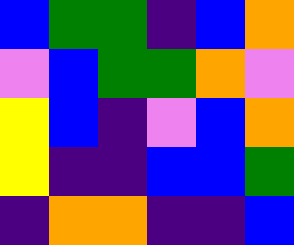[["blue", "green", "green", "indigo", "blue", "orange"], ["violet", "blue", "green", "green", "orange", "violet"], ["yellow", "blue", "indigo", "violet", "blue", "orange"], ["yellow", "indigo", "indigo", "blue", "blue", "green"], ["indigo", "orange", "orange", "indigo", "indigo", "blue"]]